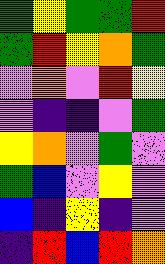[["green", "yellow", "green", "green", "red"], ["green", "red", "yellow", "orange", "green"], ["violet", "orange", "violet", "red", "yellow"], ["violet", "indigo", "indigo", "violet", "green"], ["yellow", "orange", "violet", "green", "violet"], ["green", "blue", "violet", "yellow", "violet"], ["blue", "indigo", "yellow", "indigo", "violet"], ["indigo", "red", "blue", "red", "orange"]]